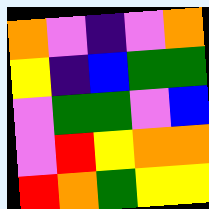[["orange", "violet", "indigo", "violet", "orange"], ["yellow", "indigo", "blue", "green", "green"], ["violet", "green", "green", "violet", "blue"], ["violet", "red", "yellow", "orange", "orange"], ["red", "orange", "green", "yellow", "yellow"]]